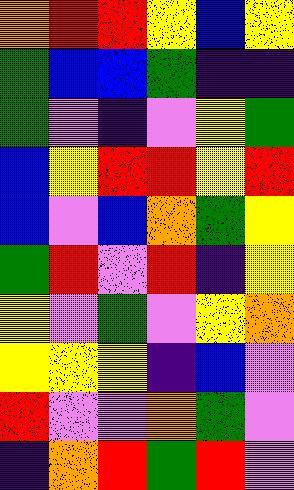[["orange", "red", "red", "yellow", "blue", "yellow"], ["green", "blue", "blue", "green", "indigo", "indigo"], ["green", "violet", "indigo", "violet", "yellow", "green"], ["blue", "yellow", "red", "red", "yellow", "red"], ["blue", "violet", "blue", "orange", "green", "yellow"], ["green", "red", "violet", "red", "indigo", "yellow"], ["yellow", "violet", "green", "violet", "yellow", "orange"], ["yellow", "yellow", "yellow", "indigo", "blue", "violet"], ["red", "violet", "violet", "orange", "green", "violet"], ["indigo", "orange", "red", "green", "red", "violet"]]